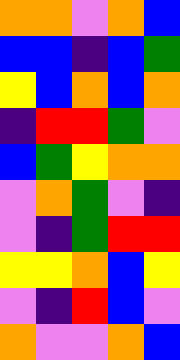[["orange", "orange", "violet", "orange", "blue"], ["blue", "blue", "indigo", "blue", "green"], ["yellow", "blue", "orange", "blue", "orange"], ["indigo", "red", "red", "green", "violet"], ["blue", "green", "yellow", "orange", "orange"], ["violet", "orange", "green", "violet", "indigo"], ["violet", "indigo", "green", "red", "red"], ["yellow", "yellow", "orange", "blue", "yellow"], ["violet", "indigo", "red", "blue", "violet"], ["orange", "violet", "violet", "orange", "blue"]]